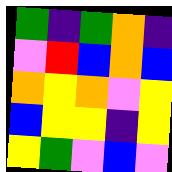[["green", "indigo", "green", "orange", "indigo"], ["violet", "red", "blue", "orange", "blue"], ["orange", "yellow", "orange", "violet", "yellow"], ["blue", "yellow", "yellow", "indigo", "yellow"], ["yellow", "green", "violet", "blue", "violet"]]